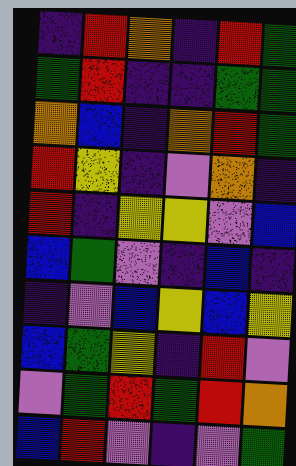[["indigo", "red", "orange", "indigo", "red", "green"], ["green", "red", "indigo", "indigo", "green", "green"], ["orange", "blue", "indigo", "orange", "red", "green"], ["red", "yellow", "indigo", "violet", "orange", "indigo"], ["red", "indigo", "yellow", "yellow", "violet", "blue"], ["blue", "green", "violet", "indigo", "blue", "indigo"], ["indigo", "violet", "blue", "yellow", "blue", "yellow"], ["blue", "green", "yellow", "indigo", "red", "violet"], ["violet", "green", "red", "green", "red", "orange"], ["blue", "red", "violet", "indigo", "violet", "green"]]